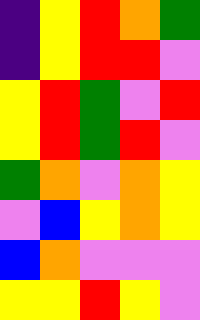[["indigo", "yellow", "red", "orange", "green"], ["indigo", "yellow", "red", "red", "violet"], ["yellow", "red", "green", "violet", "red"], ["yellow", "red", "green", "red", "violet"], ["green", "orange", "violet", "orange", "yellow"], ["violet", "blue", "yellow", "orange", "yellow"], ["blue", "orange", "violet", "violet", "violet"], ["yellow", "yellow", "red", "yellow", "violet"]]